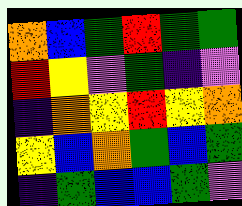[["orange", "blue", "green", "red", "green", "green"], ["red", "yellow", "violet", "green", "indigo", "violet"], ["indigo", "orange", "yellow", "red", "yellow", "orange"], ["yellow", "blue", "orange", "green", "blue", "green"], ["indigo", "green", "blue", "blue", "green", "violet"]]